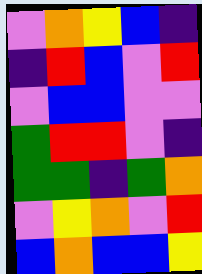[["violet", "orange", "yellow", "blue", "indigo"], ["indigo", "red", "blue", "violet", "red"], ["violet", "blue", "blue", "violet", "violet"], ["green", "red", "red", "violet", "indigo"], ["green", "green", "indigo", "green", "orange"], ["violet", "yellow", "orange", "violet", "red"], ["blue", "orange", "blue", "blue", "yellow"]]